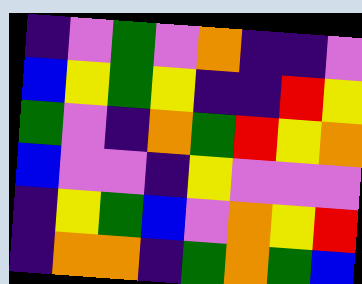[["indigo", "violet", "green", "violet", "orange", "indigo", "indigo", "violet"], ["blue", "yellow", "green", "yellow", "indigo", "indigo", "red", "yellow"], ["green", "violet", "indigo", "orange", "green", "red", "yellow", "orange"], ["blue", "violet", "violet", "indigo", "yellow", "violet", "violet", "violet"], ["indigo", "yellow", "green", "blue", "violet", "orange", "yellow", "red"], ["indigo", "orange", "orange", "indigo", "green", "orange", "green", "blue"]]